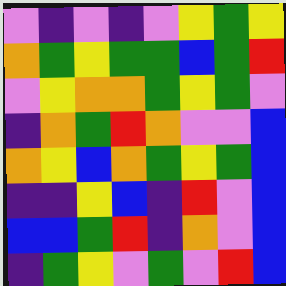[["violet", "indigo", "violet", "indigo", "violet", "yellow", "green", "yellow"], ["orange", "green", "yellow", "green", "green", "blue", "green", "red"], ["violet", "yellow", "orange", "orange", "green", "yellow", "green", "violet"], ["indigo", "orange", "green", "red", "orange", "violet", "violet", "blue"], ["orange", "yellow", "blue", "orange", "green", "yellow", "green", "blue"], ["indigo", "indigo", "yellow", "blue", "indigo", "red", "violet", "blue"], ["blue", "blue", "green", "red", "indigo", "orange", "violet", "blue"], ["indigo", "green", "yellow", "violet", "green", "violet", "red", "blue"]]